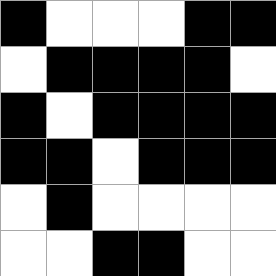[["black", "white", "white", "white", "black", "black"], ["white", "black", "black", "black", "black", "white"], ["black", "white", "black", "black", "black", "black"], ["black", "black", "white", "black", "black", "black"], ["white", "black", "white", "white", "white", "white"], ["white", "white", "black", "black", "white", "white"]]